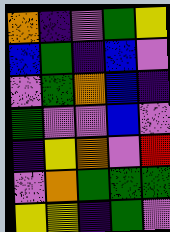[["orange", "indigo", "violet", "green", "yellow"], ["blue", "green", "indigo", "blue", "violet"], ["violet", "green", "orange", "blue", "indigo"], ["green", "violet", "violet", "blue", "violet"], ["indigo", "yellow", "orange", "violet", "red"], ["violet", "orange", "green", "green", "green"], ["yellow", "yellow", "indigo", "green", "violet"]]